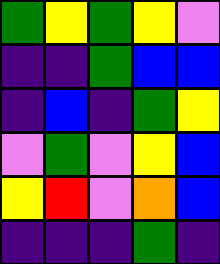[["green", "yellow", "green", "yellow", "violet"], ["indigo", "indigo", "green", "blue", "blue"], ["indigo", "blue", "indigo", "green", "yellow"], ["violet", "green", "violet", "yellow", "blue"], ["yellow", "red", "violet", "orange", "blue"], ["indigo", "indigo", "indigo", "green", "indigo"]]